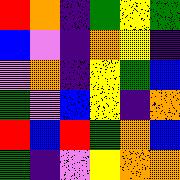[["red", "orange", "indigo", "green", "yellow", "green"], ["blue", "violet", "indigo", "orange", "yellow", "indigo"], ["violet", "orange", "indigo", "yellow", "green", "blue"], ["green", "violet", "blue", "yellow", "indigo", "orange"], ["red", "blue", "red", "green", "orange", "blue"], ["green", "indigo", "violet", "yellow", "orange", "orange"]]